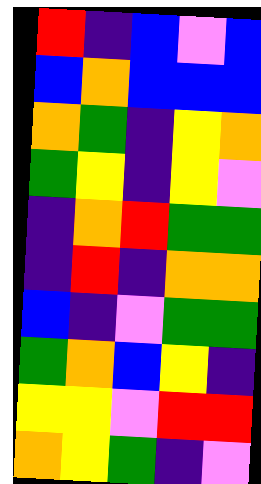[["red", "indigo", "blue", "violet", "blue"], ["blue", "orange", "blue", "blue", "blue"], ["orange", "green", "indigo", "yellow", "orange"], ["green", "yellow", "indigo", "yellow", "violet"], ["indigo", "orange", "red", "green", "green"], ["indigo", "red", "indigo", "orange", "orange"], ["blue", "indigo", "violet", "green", "green"], ["green", "orange", "blue", "yellow", "indigo"], ["yellow", "yellow", "violet", "red", "red"], ["orange", "yellow", "green", "indigo", "violet"]]